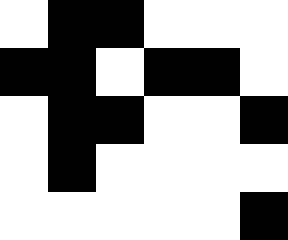[["white", "black", "black", "white", "white", "white"], ["black", "black", "white", "black", "black", "white"], ["white", "black", "black", "white", "white", "black"], ["white", "black", "white", "white", "white", "white"], ["white", "white", "white", "white", "white", "black"]]